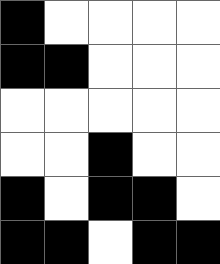[["black", "white", "white", "white", "white"], ["black", "black", "white", "white", "white"], ["white", "white", "white", "white", "white"], ["white", "white", "black", "white", "white"], ["black", "white", "black", "black", "white"], ["black", "black", "white", "black", "black"]]